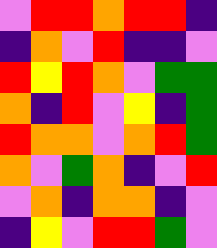[["violet", "red", "red", "orange", "red", "red", "indigo"], ["indigo", "orange", "violet", "red", "indigo", "indigo", "violet"], ["red", "yellow", "red", "orange", "violet", "green", "green"], ["orange", "indigo", "red", "violet", "yellow", "indigo", "green"], ["red", "orange", "orange", "violet", "orange", "red", "green"], ["orange", "violet", "green", "orange", "indigo", "violet", "red"], ["violet", "orange", "indigo", "orange", "orange", "indigo", "violet"], ["indigo", "yellow", "violet", "red", "red", "green", "violet"]]